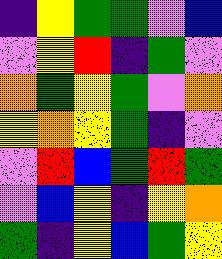[["indigo", "yellow", "green", "green", "violet", "blue"], ["violet", "yellow", "red", "indigo", "green", "violet"], ["orange", "green", "yellow", "green", "violet", "orange"], ["yellow", "orange", "yellow", "green", "indigo", "violet"], ["violet", "red", "blue", "green", "red", "green"], ["violet", "blue", "yellow", "indigo", "yellow", "orange"], ["green", "indigo", "yellow", "blue", "green", "yellow"]]